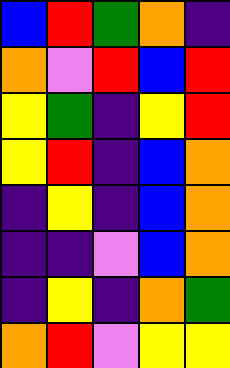[["blue", "red", "green", "orange", "indigo"], ["orange", "violet", "red", "blue", "red"], ["yellow", "green", "indigo", "yellow", "red"], ["yellow", "red", "indigo", "blue", "orange"], ["indigo", "yellow", "indigo", "blue", "orange"], ["indigo", "indigo", "violet", "blue", "orange"], ["indigo", "yellow", "indigo", "orange", "green"], ["orange", "red", "violet", "yellow", "yellow"]]